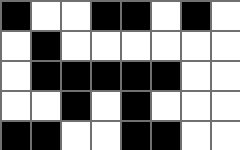[["black", "white", "white", "black", "black", "white", "black", "white"], ["white", "black", "white", "white", "white", "white", "white", "white"], ["white", "black", "black", "black", "black", "black", "white", "white"], ["white", "white", "black", "white", "black", "white", "white", "white"], ["black", "black", "white", "white", "black", "black", "white", "white"]]